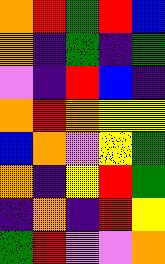[["orange", "red", "green", "red", "blue"], ["orange", "indigo", "green", "indigo", "green"], ["violet", "indigo", "red", "blue", "indigo"], ["orange", "red", "orange", "yellow", "yellow"], ["blue", "orange", "violet", "yellow", "green"], ["orange", "indigo", "yellow", "red", "green"], ["indigo", "orange", "indigo", "red", "yellow"], ["green", "red", "violet", "violet", "orange"]]